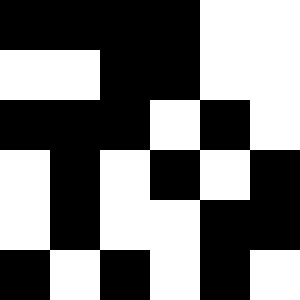[["black", "black", "black", "black", "white", "white"], ["white", "white", "black", "black", "white", "white"], ["black", "black", "black", "white", "black", "white"], ["white", "black", "white", "black", "white", "black"], ["white", "black", "white", "white", "black", "black"], ["black", "white", "black", "white", "black", "white"]]